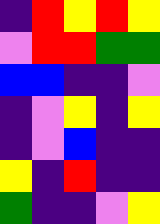[["indigo", "red", "yellow", "red", "yellow"], ["violet", "red", "red", "green", "green"], ["blue", "blue", "indigo", "indigo", "violet"], ["indigo", "violet", "yellow", "indigo", "yellow"], ["indigo", "violet", "blue", "indigo", "indigo"], ["yellow", "indigo", "red", "indigo", "indigo"], ["green", "indigo", "indigo", "violet", "yellow"]]